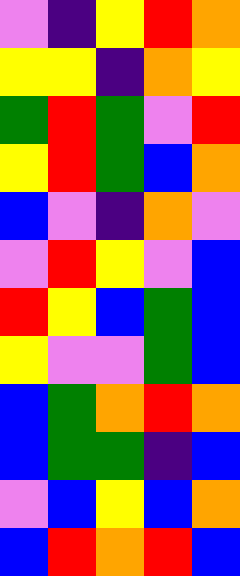[["violet", "indigo", "yellow", "red", "orange"], ["yellow", "yellow", "indigo", "orange", "yellow"], ["green", "red", "green", "violet", "red"], ["yellow", "red", "green", "blue", "orange"], ["blue", "violet", "indigo", "orange", "violet"], ["violet", "red", "yellow", "violet", "blue"], ["red", "yellow", "blue", "green", "blue"], ["yellow", "violet", "violet", "green", "blue"], ["blue", "green", "orange", "red", "orange"], ["blue", "green", "green", "indigo", "blue"], ["violet", "blue", "yellow", "blue", "orange"], ["blue", "red", "orange", "red", "blue"]]